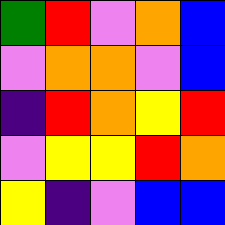[["green", "red", "violet", "orange", "blue"], ["violet", "orange", "orange", "violet", "blue"], ["indigo", "red", "orange", "yellow", "red"], ["violet", "yellow", "yellow", "red", "orange"], ["yellow", "indigo", "violet", "blue", "blue"]]